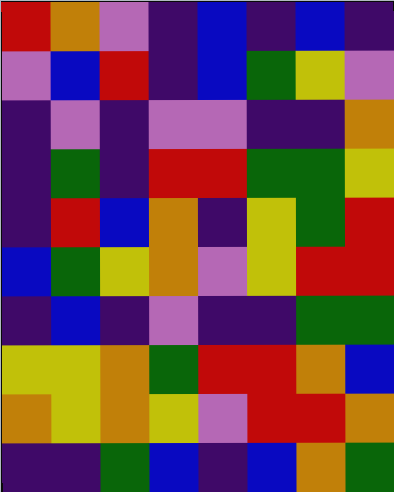[["red", "orange", "violet", "indigo", "blue", "indigo", "blue", "indigo"], ["violet", "blue", "red", "indigo", "blue", "green", "yellow", "violet"], ["indigo", "violet", "indigo", "violet", "violet", "indigo", "indigo", "orange"], ["indigo", "green", "indigo", "red", "red", "green", "green", "yellow"], ["indigo", "red", "blue", "orange", "indigo", "yellow", "green", "red"], ["blue", "green", "yellow", "orange", "violet", "yellow", "red", "red"], ["indigo", "blue", "indigo", "violet", "indigo", "indigo", "green", "green"], ["yellow", "yellow", "orange", "green", "red", "red", "orange", "blue"], ["orange", "yellow", "orange", "yellow", "violet", "red", "red", "orange"], ["indigo", "indigo", "green", "blue", "indigo", "blue", "orange", "green"]]